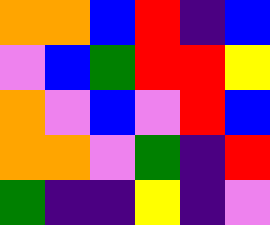[["orange", "orange", "blue", "red", "indigo", "blue"], ["violet", "blue", "green", "red", "red", "yellow"], ["orange", "violet", "blue", "violet", "red", "blue"], ["orange", "orange", "violet", "green", "indigo", "red"], ["green", "indigo", "indigo", "yellow", "indigo", "violet"]]